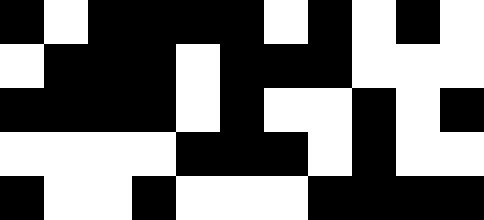[["black", "white", "black", "black", "black", "black", "white", "black", "white", "black", "white"], ["white", "black", "black", "black", "white", "black", "black", "black", "white", "white", "white"], ["black", "black", "black", "black", "white", "black", "white", "white", "black", "white", "black"], ["white", "white", "white", "white", "black", "black", "black", "white", "black", "white", "white"], ["black", "white", "white", "black", "white", "white", "white", "black", "black", "black", "black"]]